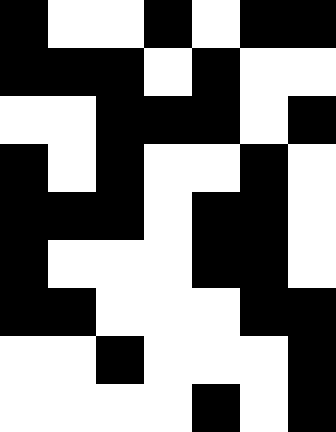[["black", "white", "white", "black", "white", "black", "black"], ["black", "black", "black", "white", "black", "white", "white"], ["white", "white", "black", "black", "black", "white", "black"], ["black", "white", "black", "white", "white", "black", "white"], ["black", "black", "black", "white", "black", "black", "white"], ["black", "white", "white", "white", "black", "black", "white"], ["black", "black", "white", "white", "white", "black", "black"], ["white", "white", "black", "white", "white", "white", "black"], ["white", "white", "white", "white", "black", "white", "black"]]